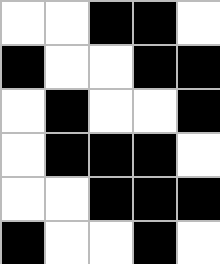[["white", "white", "black", "black", "white"], ["black", "white", "white", "black", "black"], ["white", "black", "white", "white", "black"], ["white", "black", "black", "black", "white"], ["white", "white", "black", "black", "black"], ["black", "white", "white", "black", "white"]]